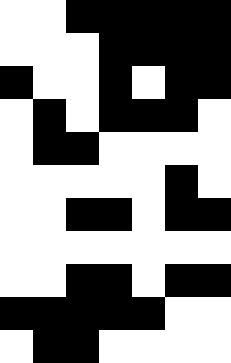[["white", "white", "black", "black", "black", "black", "black"], ["white", "white", "white", "black", "black", "black", "black"], ["black", "white", "white", "black", "white", "black", "black"], ["white", "black", "white", "black", "black", "black", "white"], ["white", "black", "black", "white", "white", "white", "white"], ["white", "white", "white", "white", "white", "black", "white"], ["white", "white", "black", "black", "white", "black", "black"], ["white", "white", "white", "white", "white", "white", "white"], ["white", "white", "black", "black", "white", "black", "black"], ["black", "black", "black", "black", "black", "white", "white"], ["white", "black", "black", "white", "white", "white", "white"]]